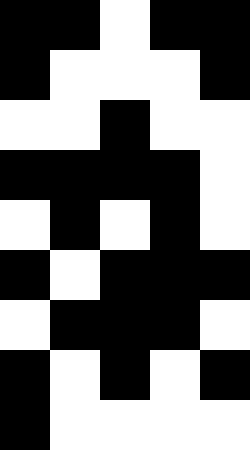[["black", "black", "white", "black", "black"], ["black", "white", "white", "white", "black"], ["white", "white", "black", "white", "white"], ["black", "black", "black", "black", "white"], ["white", "black", "white", "black", "white"], ["black", "white", "black", "black", "black"], ["white", "black", "black", "black", "white"], ["black", "white", "black", "white", "black"], ["black", "white", "white", "white", "white"]]